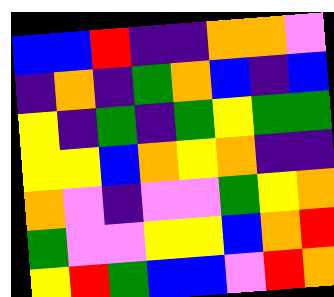[["blue", "blue", "red", "indigo", "indigo", "orange", "orange", "violet"], ["indigo", "orange", "indigo", "green", "orange", "blue", "indigo", "blue"], ["yellow", "indigo", "green", "indigo", "green", "yellow", "green", "green"], ["yellow", "yellow", "blue", "orange", "yellow", "orange", "indigo", "indigo"], ["orange", "violet", "indigo", "violet", "violet", "green", "yellow", "orange"], ["green", "violet", "violet", "yellow", "yellow", "blue", "orange", "red"], ["yellow", "red", "green", "blue", "blue", "violet", "red", "orange"]]